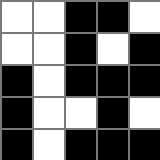[["white", "white", "black", "black", "white"], ["white", "white", "black", "white", "black"], ["black", "white", "black", "black", "black"], ["black", "white", "white", "black", "white"], ["black", "white", "black", "black", "black"]]